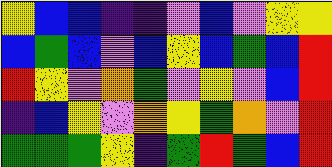[["yellow", "blue", "blue", "indigo", "indigo", "violet", "blue", "violet", "yellow", "yellow"], ["blue", "green", "blue", "violet", "blue", "yellow", "blue", "green", "blue", "red"], ["red", "yellow", "violet", "orange", "green", "violet", "yellow", "violet", "blue", "red"], ["indigo", "blue", "yellow", "violet", "orange", "yellow", "green", "orange", "violet", "red"], ["green", "green", "green", "yellow", "indigo", "green", "red", "green", "blue", "red"]]